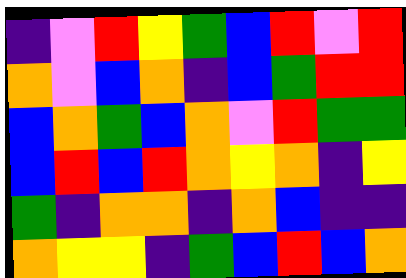[["indigo", "violet", "red", "yellow", "green", "blue", "red", "violet", "red"], ["orange", "violet", "blue", "orange", "indigo", "blue", "green", "red", "red"], ["blue", "orange", "green", "blue", "orange", "violet", "red", "green", "green"], ["blue", "red", "blue", "red", "orange", "yellow", "orange", "indigo", "yellow"], ["green", "indigo", "orange", "orange", "indigo", "orange", "blue", "indigo", "indigo"], ["orange", "yellow", "yellow", "indigo", "green", "blue", "red", "blue", "orange"]]